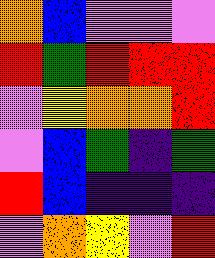[["orange", "blue", "violet", "violet", "violet"], ["red", "green", "red", "red", "red"], ["violet", "yellow", "orange", "orange", "red"], ["violet", "blue", "green", "indigo", "green"], ["red", "blue", "indigo", "indigo", "indigo"], ["violet", "orange", "yellow", "violet", "red"]]